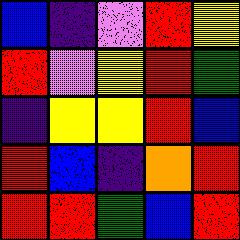[["blue", "indigo", "violet", "red", "yellow"], ["red", "violet", "yellow", "red", "green"], ["indigo", "yellow", "yellow", "red", "blue"], ["red", "blue", "indigo", "orange", "red"], ["red", "red", "green", "blue", "red"]]